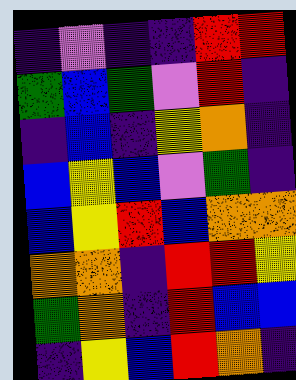[["indigo", "violet", "indigo", "indigo", "red", "red"], ["green", "blue", "green", "violet", "red", "indigo"], ["indigo", "blue", "indigo", "yellow", "orange", "indigo"], ["blue", "yellow", "blue", "violet", "green", "indigo"], ["blue", "yellow", "red", "blue", "orange", "orange"], ["orange", "orange", "indigo", "red", "red", "yellow"], ["green", "orange", "indigo", "red", "blue", "blue"], ["indigo", "yellow", "blue", "red", "orange", "indigo"]]